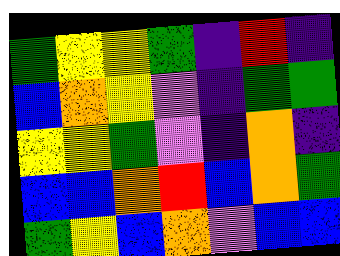[["green", "yellow", "yellow", "green", "indigo", "red", "indigo"], ["blue", "orange", "yellow", "violet", "indigo", "green", "green"], ["yellow", "yellow", "green", "violet", "indigo", "orange", "indigo"], ["blue", "blue", "orange", "red", "blue", "orange", "green"], ["green", "yellow", "blue", "orange", "violet", "blue", "blue"]]